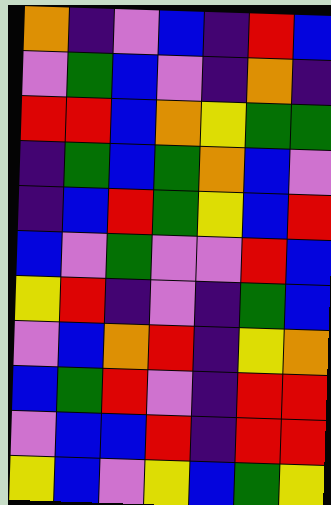[["orange", "indigo", "violet", "blue", "indigo", "red", "blue"], ["violet", "green", "blue", "violet", "indigo", "orange", "indigo"], ["red", "red", "blue", "orange", "yellow", "green", "green"], ["indigo", "green", "blue", "green", "orange", "blue", "violet"], ["indigo", "blue", "red", "green", "yellow", "blue", "red"], ["blue", "violet", "green", "violet", "violet", "red", "blue"], ["yellow", "red", "indigo", "violet", "indigo", "green", "blue"], ["violet", "blue", "orange", "red", "indigo", "yellow", "orange"], ["blue", "green", "red", "violet", "indigo", "red", "red"], ["violet", "blue", "blue", "red", "indigo", "red", "red"], ["yellow", "blue", "violet", "yellow", "blue", "green", "yellow"]]